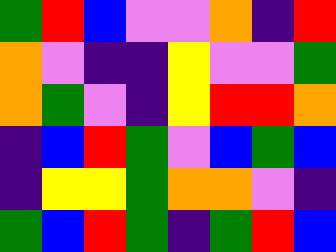[["green", "red", "blue", "violet", "violet", "orange", "indigo", "red"], ["orange", "violet", "indigo", "indigo", "yellow", "violet", "violet", "green"], ["orange", "green", "violet", "indigo", "yellow", "red", "red", "orange"], ["indigo", "blue", "red", "green", "violet", "blue", "green", "blue"], ["indigo", "yellow", "yellow", "green", "orange", "orange", "violet", "indigo"], ["green", "blue", "red", "green", "indigo", "green", "red", "blue"]]